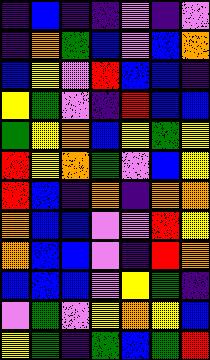[["indigo", "blue", "indigo", "indigo", "violet", "indigo", "violet"], ["indigo", "orange", "green", "blue", "violet", "blue", "orange"], ["blue", "yellow", "violet", "red", "blue", "blue", "indigo"], ["yellow", "green", "violet", "indigo", "red", "blue", "blue"], ["green", "yellow", "orange", "blue", "yellow", "green", "yellow"], ["red", "yellow", "orange", "green", "violet", "blue", "yellow"], ["red", "blue", "indigo", "orange", "indigo", "orange", "orange"], ["orange", "blue", "blue", "violet", "violet", "red", "yellow"], ["orange", "blue", "blue", "violet", "indigo", "red", "orange"], ["blue", "blue", "blue", "violet", "yellow", "green", "indigo"], ["violet", "green", "violet", "yellow", "orange", "yellow", "blue"], ["yellow", "green", "indigo", "green", "blue", "green", "red"]]